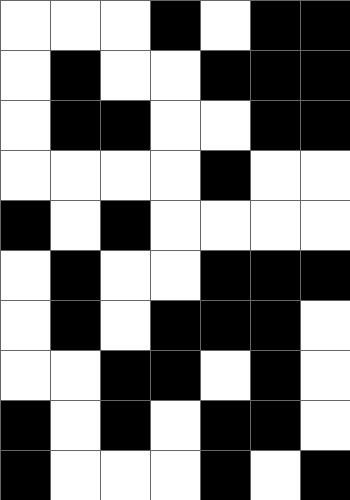[["white", "white", "white", "black", "white", "black", "black"], ["white", "black", "white", "white", "black", "black", "black"], ["white", "black", "black", "white", "white", "black", "black"], ["white", "white", "white", "white", "black", "white", "white"], ["black", "white", "black", "white", "white", "white", "white"], ["white", "black", "white", "white", "black", "black", "black"], ["white", "black", "white", "black", "black", "black", "white"], ["white", "white", "black", "black", "white", "black", "white"], ["black", "white", "black", "white", "black", "black", "white"], ["black", "white", "white", "white", "black", "white", "black"]]